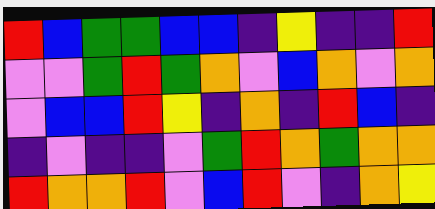[["red", "blue", "green", "green", "blue", "blue", "indigo", "yellow", "indigo", "indigo", "red"], ["violet", "violet", "green", "red", "green", "orange", "violet", "blue", "orange", "violet", "orange"], ["violet", "blue", "blue", "red", "yellow", "indigo", "orange", "indigo", "red", "blue", "indigo"], ["indigo", "violet", "indigo", "indigo", "violet", "green", "red", "orange", "green", "orange", "orange"], ["red", "orange", "orange", "red", "violet", "blue", "red", "violet", "indigo", "orange", "yellow"]]